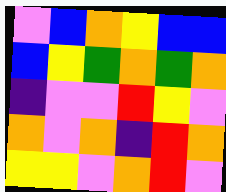[["violet", "blue", "orange", "yellow", "blue", "blue"], ["blue", "yellow", "green", "orange", "green", "orange"], ["indigo", "violet", "violet", "red", "yellow", "violet"], ["orange", "violet", "orange", "indigo", "red", "orange"], ["yellow", "yellow", "violet", "orange", "red", "violet"]]